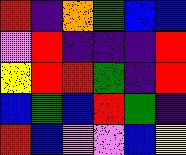[["red", "indigo", "orange", "green", "blue", "blue"], ["violet", "red", "indigo", "indigo", "indigo", "red"], ["yellow", "red", "red", "green", "indigo", "red"], ["blue", "green", "blue", "red", "green", "indigo"], ["red", "blue", "violet", "violet", "blue", "yellow"]]